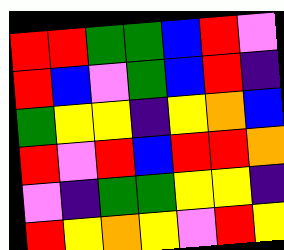[["red", "red", "green", "green", "blue", "red", "violet"], ["red", "blue", "violet", "green", "blue", "red", "indigo"], ["green", "yellow", "yellow", "indigo", "yellow", "orange", "blue"], ["red", "violet", "red", "blue", "red", "red", "orange"], ["violet", "indigo", "green", "green", "yellow", "yellow", "indigo"], ["red", "yellow", "orange", "yellow", "violet", "red", "yellow"]]